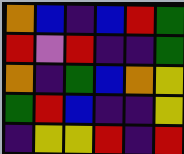[["orange", "blue", "indigo", "blue", "red", "green"], ["red", "violet", "red", "indigo", "indigo", "green"], ["orange", "indigo", "green", "blue", "orange", "yellow"], ["green", "red", "blue", "indigo", "indigo", "yellow"], ["indigo", "yellow", "yellow", "red", "indigo", "red"]]